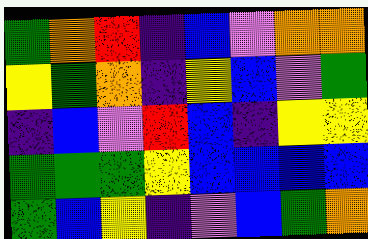[["green", "orange", "red", "indigo", "blue", "violet", "orange", "orange"], ["yellow", "green", "orange", "indigo", "yellow", "blue", "violet", "green"], ["indigo", "blue", "violet", "red", "blue", "indigo", "yellow", "yellow"], ["green", "green", "green", "yellow", "blue", "blue", "blue", "blue"], ["green", "blue", "yellow", "indigo", "violet", "blue", "green", "orange"]]